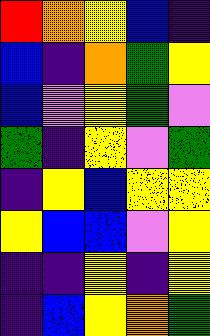[["red", "orange", "yellow", "blue", "indigo"], ["blue", "indigo", "orange", "green", "yellow"], ["blue", "violet", "yellow", "green", "violet"], ["green", "indigo", "yellow", "violet", "green"], ["indigo", "yellow", "blue", "yellow", "yellow"], ["yellow", "blue", "blue", "violet", "yellow"], ["indigo", "indigo", "yellow", "indigo", "yellow"], ["indigo", "blue", "yellow", "orange", "green"]]